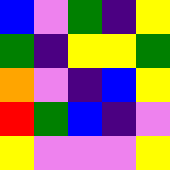[["blue", "violet", "green", "indigo", "yellow"], ["green", "indigo", "yellow", "yellow", "green"], ["orange", "violet", "indigo", "blue", "yellow"], ["red", "green", "blue", "indigo", "violet"], ["yellow", "violet", "violet", "violet", "yellow"]]